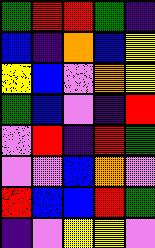[["green", "red", "red", "green", "indigo"], ["blue", "indigo", "orange", "blue", "yellow"], ["yellow", "blue", "violet", "orange", "yellow"], ["green", "blue", "violet", "indigo", "red"], ["violet", "red", "indigo", "red", "green"], ["violet", "violet", "blue", "orange", "violet"], ["red", "blue", "blue", "red", "green"], ["indigo", "violet", "yellow", "yellow", "violet"]]